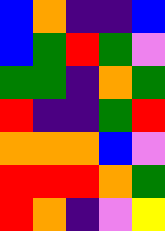[["blue", "orange", "indigo", "indigo", "blue"], ["blue", "green", "red", "green", "violet"], ["green", "green", "indigo", "orange", "green"], ["red", "indigo", "indigo", "green", "red"], ["orange", "orange", "orange", "blue", "violet"], ["red", "red", "red", "orange", "green"], ["red", "orange", "indigo", "violet", "yellow"]]